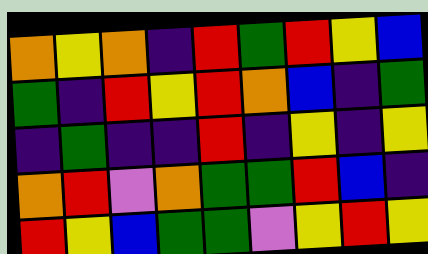[["orange", "yellow", "orange", "indigo", "red", "green", "red", "yellow", "blue"], ["green", "indigo", "red", "yellow", "red", "orange", "blue", "indigo", "green"], ["indigo", "green", "indigo", "indigo", "red", "indigo", "yellow", "indigo", "yellow"], ["orange", "red", "violet", "orange", "green", "green", "red", "blue", "indigo"], ["red", "yellow", "blue", "green", "green", "violet", "yellow", "red", "yellow"]]